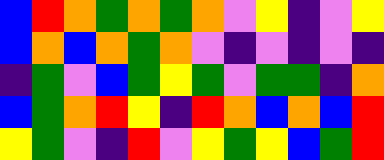[["blue", "red", "orange", "green", "orange", "green", "orange", "violet", "yellow", "indigo", "violet", "yellow"], ["blue", "orange", "blue", "orange", "green", "orange", "violet", "indigo", "violet", "indigo", "violet", "indigo"], ["indigo", "green", "violet", "blue", "green", "yellow", "green", "violet", "green", "green", "indigo", "orange"], ["blue", "green", "orange", "red", "yellow", "indigo", "red", "orange", "blue", "orange", "blue", "red"], ["yellow", "green", "violet", "indigo", "red", "violet", "yellow", "green", "yellow", "blue", "green", "red"]]